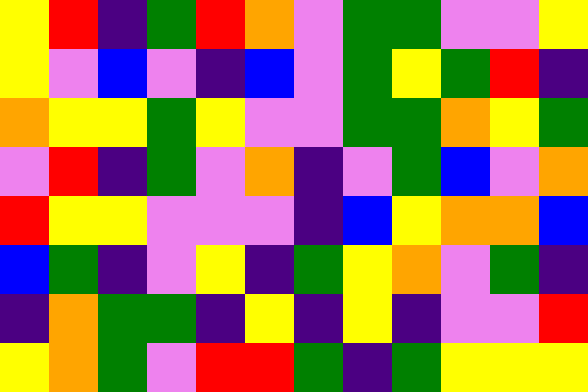[["yellow", "red", "indigo", "green", "red", "orange", "violet", "green", "green", "violet", "violet", "yellow"], ["yellow", "violet", "blue", "violet", "indigo", "blue", "violet", "green", "yellow", "green", "red", "indigo"], ["orange", "yellow", "yellow", "green", "yellow", "violet", "violet", "green", "green", "orange", "yellow", "green"], ["violet", "red", "indigo", "green", "violet", "orange", "indigo", "violet", "green", "blue", "violet", "orange"], ["red", "yellow", "yellow", "violet", "violet", "violet", "indigo", "blue", "yellow", "orange", "orange", "blue"], ["blue", "green", "indigo", "violet", "yellow", "indigo", "green", "yellow", "orange", "violet", "green", "indigo"], ["indigo", "orange", "green", "green", "indigo", "yellow", "indigo", "yellow", "indigo", "violet", "violet", "red"], ["yellow", "orange", "green", "violet", "red", "red", "green", "indigo", "green", "yellow", "yellow", "yellow"]]